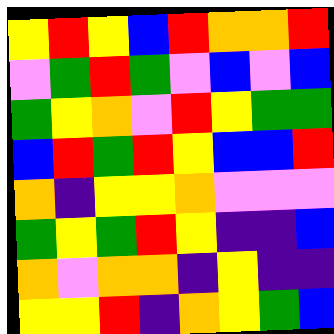[["yellow", "red", "yellow", "blue", "red", "orange", "orange", "red"], ["violet", "green", "red", "green", "violet", "blue", "violet", "blue"], ["green", "yellow", "orange", "violet", "red", "yellow", "green", "green"], ["blue", "red", "green", "red", "yellow", "blue", "blue", "red"], ["orange", "indigo", "yellow", "yellow", "orange", "violet", "violet", "violet"], ["green", "yellow", "green", "red", "yellow", "indigo", "indigo", "blue"], ["orange", "violet", "orange", "orange", "indigo", "yellow", "indigo", "indigo"], ["yellow", "yellow", "red", "indigo", "orange", "yellow", "green", "blue"]]